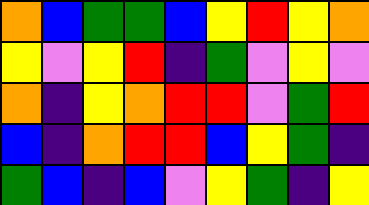[["orange", "blue", "green", "green", "blue", "yellow", "red", "yellow", "orange"], ["yellow", "violet", "yellow", "red", "indigo", "green", "violet", "yellow", "violet"], ["orange", "indigo", "yellow", "orange", "red", "red", "violet", "green", "red"], ["blue", "indigo", "orange", "red", "red", "blue", "yellow", "green", "indigo"], ["green", "blue", "indigo", "blue", "violet", "yellow", "green", "indigo", "yellow"]]